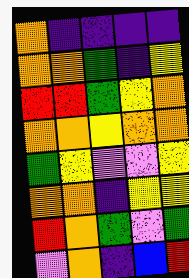[["orange", "indigo", "indigo", "indigo", "indigo"], ["orange", "orange", "green", "indigo", "yellow"], ["red", "red", "green", "yellow", "orange"], ["orange", "orange", "yellow", "orange", "orange"], ["green", "yellow", "violet", "violet", "yellow"], ["orange", "orange", "indigo", "yellow", "yellow"], ["red", "orange", "green", "violet", "green"], ["violet", "orange", "indigo", "blue", "red"]]